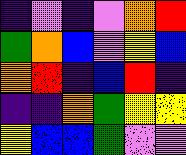[["indigo", "violet", "indigo", "violet", "orange", "red"], ["green", "orange", "blue", "violet", "yellow", "blue"], ["orange", "red", "indigo", "blue", "red", "indigo"], ["indigo", "indigo", "orange", "green", "yellow", "yellow"], ["yellow", "blue", "blue", "green", "violet", "violet"]]